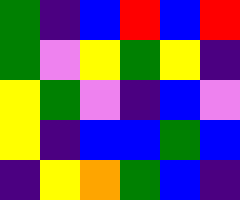[["green", "indigo", "blue", "red", "blue", "red"], ["green", "violet", "yellow", "green", "yellow", "indigo"], ["yellow", "green", "violet", "indigo", "blue", "violet"], ["yellow", "indigo", "blue", "blue", "green", "blue"], ["indigo", "yellow", "orange", "green", "blue", "indigo"]]